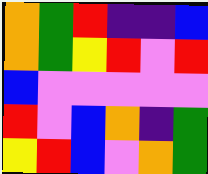[["orange", "green", "red", "indigo", "indigo", "blue"], ["orange", "green", "yellow", "red", "violet", "red"], ["blue", "violet", "violet", "violet", "violet", "violet"], ["red", "violet", "blue", "orange", "indigo", "green"], ["yellow", "red", "blue", "violet", "orange", "green"]]